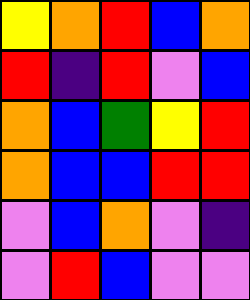[["yellow", "orange", "red", "blue", "orange"], ["red", "indigo", "red", "violet", "blue"], ["orange", "blue", "green", "yellow", "red"], ["orange", "blue", "blue", "red", "red"], ["violet", "blue", "orange", "violet", "indigo"], ["violet", "red", "blue", "violet", "violet"]]